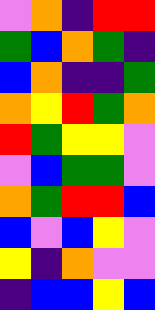[["violet", "orange", "indigo", "red", "red"], ["green", "blue", "orange", "green", "indigo"], ["blue", "orange", "indigo", "indigo", "green"], ["orange", "yellow", "red", "green", "orange"], ["red", "green", "yellow", "yellow", "violet"], ["violet", "blue", "green", "green", "violet"], ["orange", "green", "red", "red", "blue"], ["blue", "violet", "blue", "yellow", "violet"], ["yellow", "indigo", "orange", "violet", "violet"], ["indigo", "blue", "blue", "yellow", "blue"]]